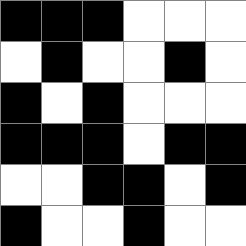[["black", "black", "black", "white", "white", "white"], ["white", "black", "white", "white", "black", "white"], ["black", "white", "black", "white", "white", "white"], ["black", "black", "black", "white", "black", "black"], ["white", "white", "black", "black", "white", "black"], ["black", "white", "white", "black", "white", "white"]]